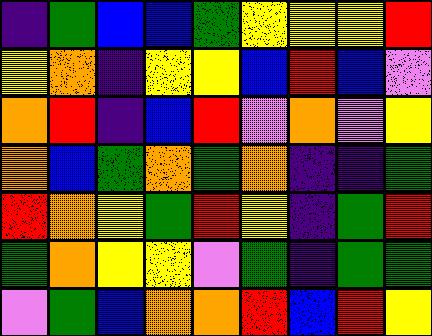[["indigo", "green", "blue", "blue", "green", "yellow", "yellow", "yellow", "red"], ["yellow", "orange", "indigo", "yellow", "yellow", "blue", "red", "blue", "violet"], ["orange", "red", "indigo", "blue", "red", "violet", "orange", "violet", "yellow"], ["orange", "blue", "green", "orange", "green", "orange", "indigo", "indigo", "green"], ["red", "orange", "yellow", "green", "red", "yellow", "indigo", "green", "red"], ["green", "orange", "yellow", "yellow", "violet", "green", "indigo", "green", "green"], ["violet", "green", "blue", "orange", "orange", "red", "blue", "red", "yellow"]]